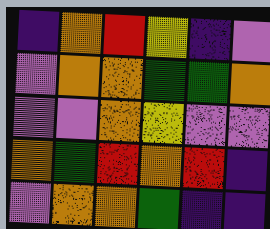[["indigo", "orange", "red", "yellow", "indigo", "violet"], ["violet", "orange", "orange", "green", "green", "orange"], ["violet", "violet", "orange", "yellow", "violet", "violet"], ["orange", "green", "red", "orange", "red", "indigo"], ["violet", "orange", "orange", "green", "indigo", "indigo"]]